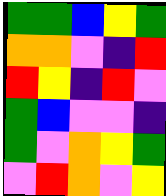[["green", "green", "blue", "yellow", "green"], ["orange", "orange", "violet", "indigo", "red"], ["red", "yellow", "indigo", "red", "violet"], ["green", "blue", "violet", "violet", "indigo"], ["green", "violet", "orange", "yellow", "green"], ["violet", "red", "orange", "violet", "yellow"]]